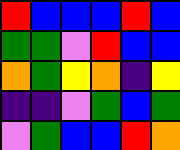[["red", "blue", "blue", "blue", "red", "blue"], ["green", "green", "violet", "red", "blue", "blue"], ["orange", "green", "yellow", "orange", "indigo", "yellow"], ["indigo", "indigo", "violet", "green", "blue", "green"], ["violet", "green", "blue", "blue", "red", "orange"]]